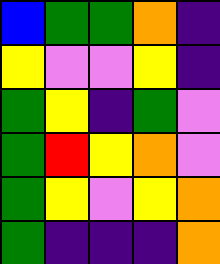[["blue", "green", "green", "orange", "indigo"], ["yellow", "violet", "violet", "yellow", "indigo"], ["green", "yellow", "indigo", "green", "violet"], ["green", "red", "yellow", "orange", "violet"], ["green", "yellow", "violet", "yellow", "orange"], ["green", "indigo", "indigo", "indigo", "orange"]]